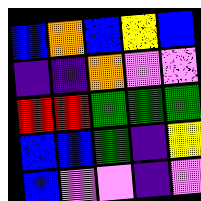[["blue", "orange", "blue", "yellow", "blue"], ["indigo", "indigo", "orange", "violet", "violet"], ["red", "red", "green", "green", "green"], ["blue", "blue", "green", "indigo", "yellow"], ["blue", "violet", "violet", "indigo", "violet"]]